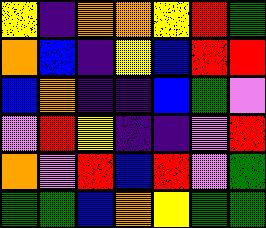[["yellow", "indigo", "orange", "orange", "yellow", "red", "green"], ["orange", "blue", "indigo", "yellow", "blue", "red", "red"], ["blue", "orange", "indigo", "indigo", "blue", "green", "violet"], ["violet", "red", "yellow", "indigo", "indigo", "violet", "red"], ["orange", "violet", "red", "blue", "red", "violet", "green"], ["green", "green", "blue", "orange", "yellow", "green", "green"]]